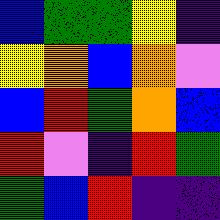[["blue", "green", "green", "yellow", "indigo"], ["yellow", "orange", "blue", "orange", "violet"], ["blue", "red", "green", "orange", "blue"], ["red", "violet", "indigo", "red", "green"], ["green", "blue", "red", "indigo", "indigo"]]